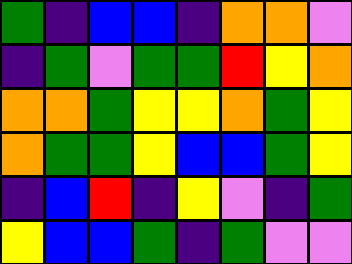[["green", "indigo", "blue", "blue", "indigo", "orange", "orange", "violet"], ["indigo", "green", "violet", "green", "green", "red", "yellow", "orange"], ["orange", "orange", "green", "yellow", "yellow", "orange", "green", "yellow"], ["orange", "green", "green", "yellow", "blue", "blue", "green", "yellow"], ["indigo", "blue", "red", "indigo", "yellow", "violet", "indigo", "green"], ["yellow", "blue", "blue", "green", "indigo", "green", "violet", "violet"]]